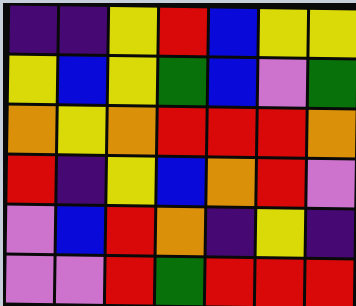[["indigo", "indigo", "yellow", "red", "blue", "yellow", "yellow"], ["yellow", "blue", "yellow", "green", "blue", "violet", "green"], ["orange", "yellow", "orange", "red", "red", "red", "orange"], ["red", "indigo", "yellow", "blue", "orange", "red", "violet"], ["violet", "blue", "red", "orange", "indigo", "yellow", "indigo"], ["violet", "violet", "red", "green", "red", "red", "red"]]